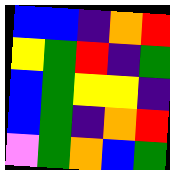[["blue", "blue", "indigo", "orange", "red"], ["yellow", "green", "red", "indigo", "green"], ["blue", "green", "yellow", "yellow", "indigo"], ["blue", "green", "indigo", "orange", "red"], ["violet", "green", "orange", "blue", "green"]]